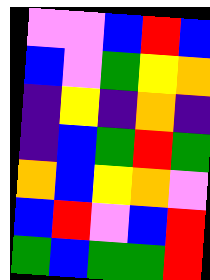[["violet", "violet", "blue", "red", "blue"], ["blue", "violet", "green", "yellow", "orange"], ["indigo", "yellow", "indigo", "orange", "indigo"], ["indigo", "blue", "green", "red", "green"], ["orange", "blue", "yellow", "orange", "violet"], ["blue", "red", "violet", "blue", "red"], ["green", "blue", "green", "green", "red"]]